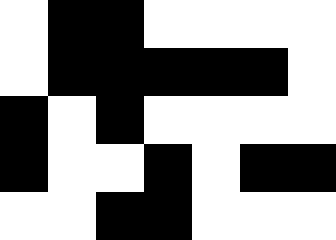[["white", "black", "black", "white", "white", "white", "white"], ["white", "black", "black", "black", "black", "black", "white"], ["black", "white", "black", "white", "white", "white", "white"], ["black", "white", "white", "black", "white", "black", "black"], ["white", "white", "black", "black", "white", "white", "white"]]